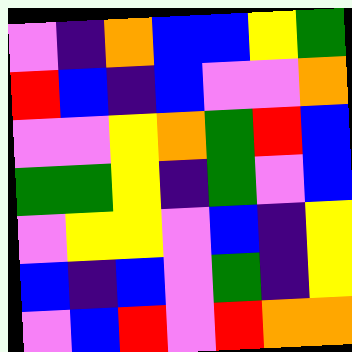[["violet", "indigo", "orange", "blue", "blue", "yellow", "green"], ["red", "blue", "indigo", "blue", "violet", "violet", "orange"], ["violet", "violet", "yellow", "orange", "green", "red", "blue"], ["green", "green", "yellow", "indigo", "green", "violet", "blue"], ["violet", "yellow", "yellow", "violet", "blue", "indigo", "yellow"], ["blue", "indigo", "blue", "violet", "green", "indigo", "yellow"], ["violet", "blue", "red", "violet", "red", "orange", "orange"]]